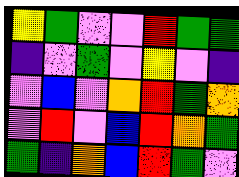[["yellow", "green", "violet", "violet", "red", "green", "green"], ["indigo", "violet", "green", "violet", "yellow", "violet", "indigo"], ["violet", "blue", "violet", "orange", "red", "green", "orange"], ["violet", "red", "violet", "blue", "red", "orange", "green"], ["green", "indigo", "orange", "blue", "red", "green", "violet"]]